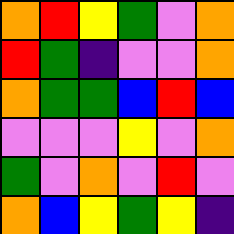[["orange", "red", "yellow", "green", "violet", "orange"], ["red", "green", "indigo", "violet", "violet", "orange"], ["orange", "green", "green", "blue", "red", "blue"], ["violet", "violet", "violet", "yellow", "violet", "orange"], ["green", "violet", "orange", "violet", "red", "violet"], ["orange", "blue", "yellow", "green", "yellow", "indigo"]]